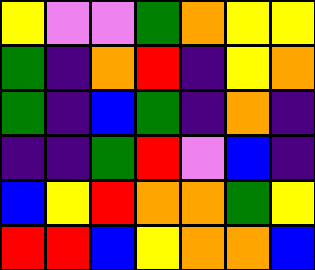[["yellow", "violet", "violet", "green", "orange", "yellow", "yellow"], ["green", "indigo", "orange", "red", "indigo", "yellow", "orange"], ["green", "indigo", "blue", "green", "indigo", "orange", "indigo"], ["indigo", "indigo", "green", "red", "violet", "blue", "indigo"], ["blue", "yellow", "red", "orange", "orange", "green", "yellow"], ["red", "red", "blue", "yellow", "orange", "orange", "blue"]]